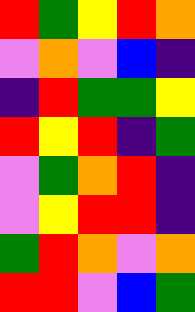[["red", "green", "yellow", "red", "orange"], ["violet", "orange", "violet", "blue", "indigo"], ["indigo", "red", "green", "green", "yellow"], ["red", "yellow", "red", "indigo", "green"], ["violet", "green", "orange", "red", "indigo"], ["violet", "yellow", "red", "red", "indigo"], ["green", "red", "orange", "violet", "orange"], ["red", "red", "violet", "blue", "green"]]